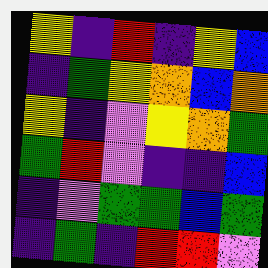[["yellow", "indigo", "red", "indigo", "yellow", "blue"], ["indigo", "green", "yellow", "orange", "blue", "orange"], ["yellow", "indigo", "violet", "yellow", "orange", "green"], ["green", "red", "violet", "indigo", "indigo", "blue"], ["indigo", "violet", "green", "green", "blue", "green"], ["indigo", "green", "indigo", "red", "red", "violet"]]